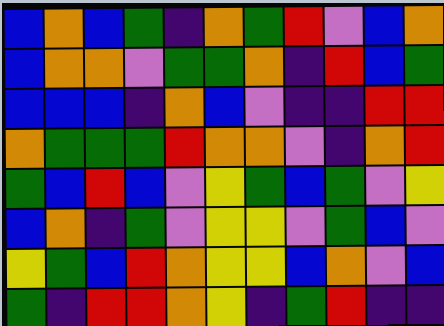[["blue", "orange", "blue", "green", "indigo", "orange", "green", "red", "violet", "blue", "orange"], ["blue", "orange", "orange", "violet", "green", "green", "orange", "indigo", "red", "blue", "green"], ["blue", "blue", "blue", "indigo", "orange", "blue", "violet", "indigo", "indigo", "red", "red"], ["orange", "green", "green", "green", "red", "orange", "orange", "violet", "indigo", "orange", "red"], ["green", "blue", "red", "blue", "violet", "yellow", "green", "blue", "green", "violet", "yellow"], ["blue", "orange", "indigo", "green", "violet", "yellow", "yellow", "violet", "green", "blue", "violet"], ["yellow", "green", "blue", "red", "orange", "yellow", "yellow", "blue", "orange", "violet", "blue"], ["green", "indigo", "red", "red", "orange", "yellow", "indigo", "green", "red", "indigo", "indigo"]]